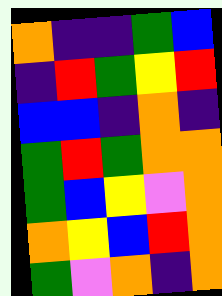[["orange", "indigo", "indigo", "green", "blue"], ["indigo", "red", "green", "yellow", "red"], ["blue", "blue", "indigo", "orange", "indigo"], ["green", "red", "green", "orange", "orange"], ["green", "blue", "yellow", "violet", "orange"], ["orange", "yellow", "blue", "red", "orange"], ["green", "violet", "orange", "indigo", "orange"]]